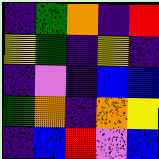[["indigo", "green", "orange", "indigo", "red"], ["yellow", "green", "indigo", "yellow", "indigo"], ["indigo", "violet", "indigo", "blue", "blue"], ["green", "orange", "indigo", "orange", "yellow"], ["indigo", "blue", "red", "violet", "blue"]]